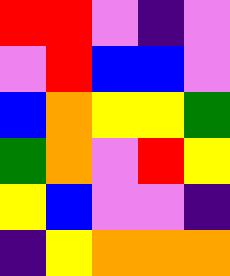[["red", "red", "violet", "indigo", "violet"], ["violet", "red", "blue", "blue", "violet"], ["blue", "orange", "yellow", "yellow", "green"], ["green", "orange", "violet", "red", "yellow"], ["yellow", "blue", "violet", "violet", "indigo"], ["indigo", "yellow", "orange", "orange", "orange"]]